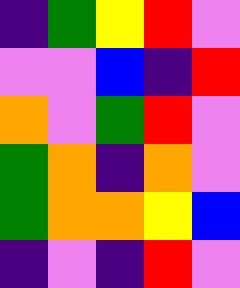[["indigo", "green", "yellow", "red", "violet"], ["violet", "violet", "blue", "indigo", "red"], ["orange", "violet", "green", "red", "violet"], ["green", "orange", "indigo", "orange", "violet"], ["green", "orange", "orange", "yellow", "blue"], ["indigo", "violet", "indigo", "red", "violet"]]